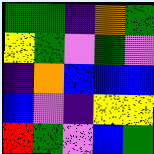[["green", "green", "indigo", "orange", "green"], ["yellow", "green", "violet", "green", "violet"], ["indigo", "orange", "blue", "blue", "blue"], ["blue", "violet", "indigo", "yellow", "yellow"], ["red", "green", "violet", "blue", "green"]]